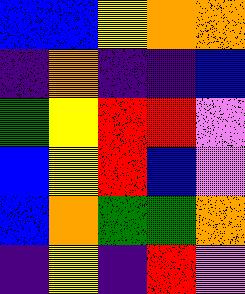[["blue", "blue", "yellow", "orange", "orange"], ["indigo", "orange", "indigo", "indigo", "blue"], ["green", "yellow", "red", "red", "violet"], ["blue", "yellow", "red", "blue", "violet"], ["blue", "orange", "green", "green", "orange"], ["indigo", "yellow", "indigo", "red", "violet"]]